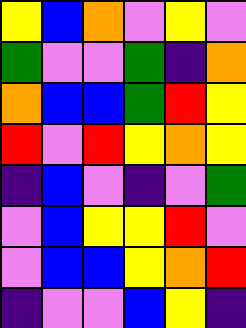[["yellow", "blue", "orange", "violet", "yellow", "violet"], ["green", "violet", "violet", "green", "indigo", "orange"], ["orange", "blue", "blue", "green", "red", "yellow"], ["red", "violet", "red", "yellow", "orange", "yellow"], ["indigo", "blue", "violet", "indigo", "violet", "green"], ["violet", "blue", "yellow", "yellow", "red", "violet"], ["violet", "blue", "blue", "yellow", "orange", "red"], ["indigo", "violet", "violet", "blue", "yellow", "indigo"]]